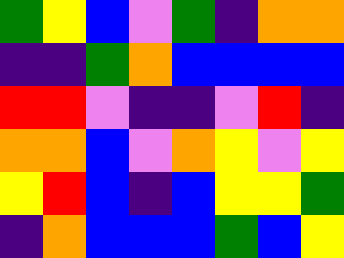[["green", "yellow", "blue", "violet", "green", "indigo", "orange", "orange"], ["indigo", "indigo", "green", "orange", "blue", "blue", "blue", "blue"], ["red", "red", "violet", "indigo", "indigo", "violet", "red", "indigo"], ["orange", "orange", "blue", "violet", "orange", "yellow", "violet", "yellow"], ["yellow", "red", "blue", "indigo", "blue", "yellow", "yellow", "green"], ["indigo", "orange", "blue", "blue", "blue", "green", "blue", "yellow"]]